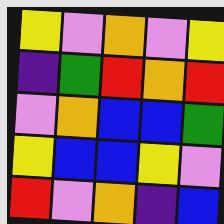[["yellow", "violet", "orange", "violet", "yellow"], ["indigo", "green", "red", "orange", "red"], ["violet", "orange", "blue", "blue", "green"], ["yellow", "blue", "blue", "yellow", "violet"], ["red", "violet", "orange", "indigo", "blue"]]